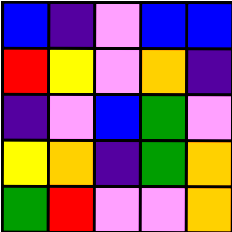[["blue", "indigo", "violet", "blue", "blue"], ["red", "yellow", "violet", "orange", "indigo"], ["indigo", "violet", "blue", "green", "violet"], ["yellow", "orange", "indigo", "green", "orange"], ["green", "red", "violet", "violet", "orange"]]